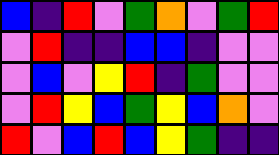[["blue", "indigo", "red", "violet", "green", "orange", "violet", "green", "red"], ["violet", "red", "indigo", "indigo", "blue", "blue", "indigo", "violet", "violet"], ["violet", "blue", "violet", "yellow", "red", "indigo", "green", "violet", "violet"], ["violet", "red", "yellow", "blue", "green", "yellow", "blue", "orange", "violet"], ["red", "violet", "blue", "red", "blue", "yellow", "green", "indigo", "indigo"]]